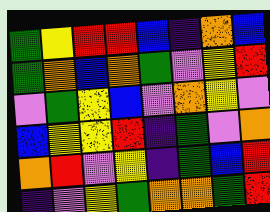[["green", "yellow", "red", "red", "blue", "indigo", "orange", "blue"], ["green", "orange", "blue", "orange", "green", "violet", "yellow", "red"], ["violet", "green", "yellow", "blue", "violet", "orange", "yellow", "violet"], ["blue", "yellow", "yellow", "red", "indigo", "green", "violet", "orange"], ["orange", "red", "violet", "yellow", "indigo", "green", "blue", "red"], ["indigo", "violet", "yellow", "green", "orange", "orange", "green", "red"]]